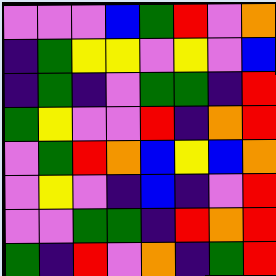[["violet", "violet", "violet", "blue", "green", "red", "violet", "orange"], ["indigo", "green", "yellow", "yellow", "violet", "yellow", "violet", "blue"], ["indigo", "green", "indigo", "violet", "green", "green", "indigo", "red"], ["green", "yellow", "violet", "violet", "red", "indigo", "orange", "red"], ["violet", "green", "red", "orange", "blue", "yellow", "blue", "orange"], ["violet", "yellow", "violet", "indigo", "blue", "indigo", "violet", "red"], ["violet", "violet", "green", "green", "indigo", "red", "orange", "red"], ["green", "indigo", "red", "violet", "orange", "indigo", "green", "red"]]